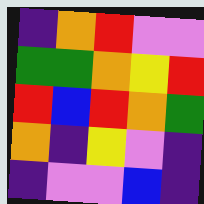[["indigo", "orange", "red", "violet", "violet"], ["green", "green", "orange", "yellow", "red"], ["red", "blue", "red", "orange", "green"], ["orange", "indigo", "yellow", "violet", "indigo"], ["indigo", "violet", "violet", "blue", "indigo"]]